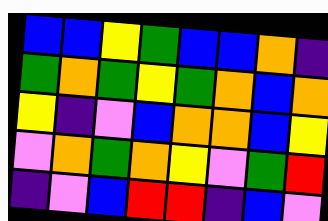[["blue", "blue", "yellow", "green", "blue", "blue", "orange", "indigo"], ["green", "orange", "green", "yellow", "green", "orange", "blue", "orange"], ["yellow", "indigo", "violet", "blue", "orange", "orange", "blue", "yellow"], ["violet", "orange", "green", "orange", "yellow", "violet", "green", "red"], ["indigo", "violet", "blue", "red", "red", "indigo", "blue", "violet"]]